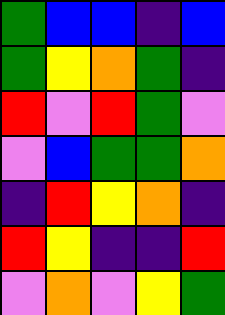[["green", "blue", "blue", "indigo", "blue"], ["green", "yellow", "orange", "green", "indigo"], ["red", "violet", "red", "green", "violet"], ["violet", "blue", "green", "green", "orange"], ["indigo", "red", "yellow", "orange", "indigo"], ["red", "yellow", "indigo", "indigo", "red"], ["violet", "orange", "violet", "yellow", "green"]]